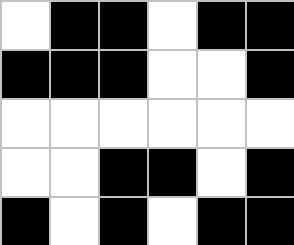[["white", "black", "black", "white", "black", "black"], ["black", "black", "black", "white", "white", "black"], ["white", "white", "white", "white", "white", "white"], ["white", "white", "black", "black", "white", "black"], ["black", "white", "black", "white", "black", "black"]]